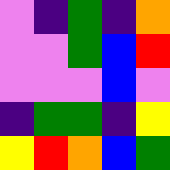[["violet", "indigo", "green", "indigo", "orange"], ["violet", "violet", "green", "blue", "red"], ["violet", "violet", "violet", "blue", "violet"], ["indigo", "green", "green", "indigo", "yellow"], ["yellow", "red", "orange", "blue", "green"]]